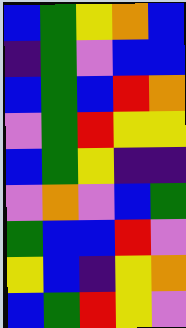[["blue", "green", "yellow", "orange", "blue"], ["indigo", "green", "violet", "blue", "blue"], ["blue", "green", "blue", "red", "orange"], ["violet", "green", "red", "yellow", "yellow"], ["blue", "green", "yellow", "indigo", "indigo"], ["violet", "orange", "violet", "blue", "green"], ["green", "blue", "blue", "red", "violet"], ["yellow", "blue", "indigo", "yellow", "orange"], ["blue", "green", "red", "yellow", "violet"]]